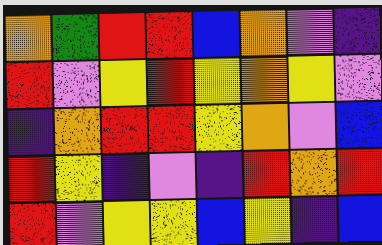[["orange", "green", "red", "red", "blue", "orange", "violet", "indigo"], ["red", "violet", "yellow", "red", "yellow", "orange", "yellow", "violet"], ["indigo", "orange", "red", "red", "yellow", "orange", "violet", "blue"], ["red", "yellow", "indigo", "violet", "indigo", "red", "orange", "red"], ["red", "violet", "yellow", "yellow", "blue", "yellow", "indigo", "blue"]]